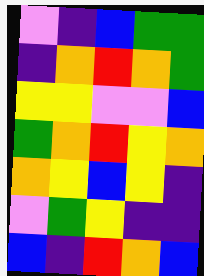[["violet", "indigo", "blue", "green", "green"], ["indigo", "orange", "red", "orange", "green"], ["yellow", "yellow", "violet", "violet", "blue"], ["green", "orange", "red", "yellow", "orange"], ["orange", "yellow", "blue", "yellow", "indigo"], ["violet", "green", "yellow", "indigo", "indigo"], ["blue", "indigo", "red", "orange", "blue"]]